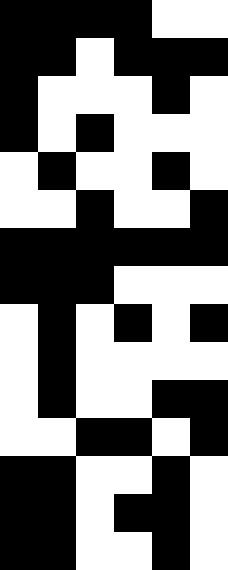[["black", "black", "black", "black", "white", "white"], ["black", "black", "white", "black", "black", "black"], ["black", "white", "white", "white", "black", "white"], ["black", "white", "black", "white", "white", "white"], ["white", "black", "white", "white", "black", "white"], ["white", "white", "black", "white", "white", "black"], ["black", "black", "black", "black", "black", "black"], ["black", "black", "black", "white", "white", "white"], ["white", "black", "white", "black", "white", "black"], ["white", "black", "white", "white", "white", "white"], ["white", "black", "white", "white", "black", "black"], ["white", "white", "black", "black", "white", "black"], ["black", "black", "white", "white", "black", "white"], ["black", "black", "white", "black", "black", "white"], ["black", "black", "white", "white", "black", "white"]]